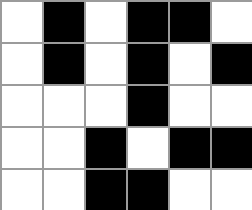[["white", "black", "white", "black", "black", "white"], ["white", "black", "white", "black", "white", "black"], ["white", "white", "white", "black", "white", "white"], ["white", "white", "black", "white", "black", "black"], ["white", "white", "black", "black", "white", "white"]]